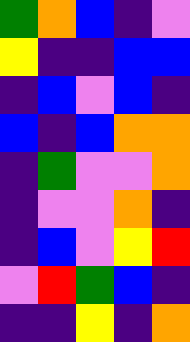[["green", "orange", "blue", "indigo", "violet"], ["yellow", "indigo", "indigo", "blue", "blue"], ["indigo", "blue", "violet", "blue", "indigo"], ["blue", "indigo", "blue", "orange", "orange"], ["indigo", "green", "violet", "violet", "orange"], ["indigo", "violet", "violet", "orange", "indigo"], ["indigo", "blue", "violet", "yellow", "red"], ["violet", "red", "green", "blue", "indigo"], ["indigo", "indigo", "yellow", "indigo", "orange"]]